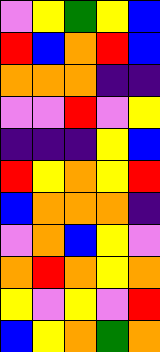[["violet", "yellow", "green", "yellow", "blue"], ["red", "blue", "orange", "red", "blue"], ["orange", "orange", "orange", "indigo", "indigo"], ["violet", "violet", "red", "violet", "yellow"], ["indigo", "indigo", "indigo", "yellow", "blue"], ["red", "yellow", "orange", "yellow", "red"], ["blue", "orange", "orange", "orange", "indigo"], ["violet", "orange", "blue", "yellow", "violet"], ["orange", "red", "orange", "yellow", "orange"], ["yellow", "violet", "yellow", "violet", "red"], ["blue", "yellow", "orange", "green", "orange"]]